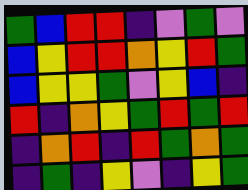[["green", "blue", "red", "red", "indigo", "violet", "green", "violet"], ["blue", "yellow", "red", "red", "orange", "yellow", "red", "green"], ["blue", "yellow", "yellow", "green", "violet", "yellow", "blue", "indigo"], ["red", "indigo", "orange", "yellow", "green", "red", "green", "red"], ["indigo", "orange", "red", "indigo", "red", "green", "orange", "green"], ["indigo", "green", "indigo", "yellow", "violet", "indigo", "yellow", "green"]]